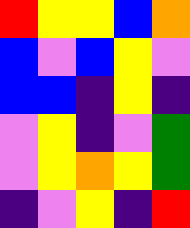[["red", "yellow", "yellow", "blue", "orange"], ["blue", "violet", "blue", "yellow", "violet"], ["blue", "blue", "indigo", "yellow", "indigo"], ["violet", "yellow", "indigo", "violet", "green"], ["violet", "yellow", "orange", "yellow", "green"], ["indigo", "violet", "yellow", "indigo", "red"]]